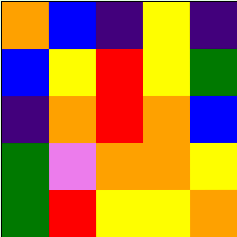[["orange", "blue", "indigo", "yellow", "indigo"], ["blue", "yellow", "red", "yellow", "green"], ["indigo", "orange", "red", "orange", "blue"], ["green", "violet", "orange", "orange", "yellow"], ["green", "red", "yellow", "yellow", "orange"]]